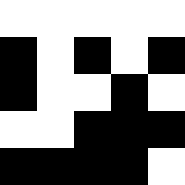[["white", "white", "white", "white", "white"], ["black", "white", "black", "white", "black"], ["black", "white", "white", "black", "white"], ["white", "white", "black", "black", "black"], ["black", "black", "black", "black", "white"]]